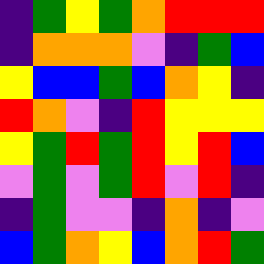[["indigo", "green", "yellow", "green", "orange", "red", "red", "red"], ["indigo", "orange", "orange", "orange", "violet", "indigo", "green", "blue"], ["yellow", "blue", "blue", "green", "blue", "orange", "yellow", "indigo"], ["red", "orange", "violet", "indigo", "red", "yellow", "yellow", "yellow"], ["yellow", "green", "red", "green", "red", "yellow", "red", "blue"], ["violet", "green", "violet", "green", "red", "violet", "red", "indigo"], ["indigo", "green", "violet", "violet", "indigo", "orange", "indigo", "violet"], ["blue", "green", "orange", "yellow", "blue", "orange", "red", "green"]]